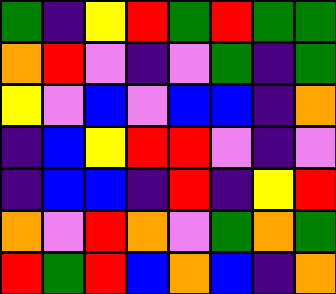[["green", "indigo", "yellow", "red", "green", "red", "green", "green"], ["orange", "red", "violet", "indigo", "violet", "green", "indigo", "green"], ["yellow", "violet", "blue", "violet", "blue", "blue", "indigo", "orange"], ["indigo", "blue", "yellow", "red", "red", "violet", "indigo", "violet"], ["indigo", "blue", "blue", "indigo", "red", "indigo", "yellow", "red"], ["orange", "violet", "red", "orange", "violet", "green", "orange", "green"], ["red", "green", "red", "blue", "orange", "blue", "indigo", "orange"]]